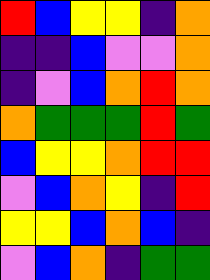[["red", "blue", "yellow", "yellow", "indigo", "orange"], ["indigo", "indigo", "blue", "violet", "violet", "orange"], ["indigo", "violet", "blue", "orange", "red", "orange"], ["orange", "green", "green", "green", "red", "green"], ["blue", "yellow", "yellow", "orange", "red", "red"], ["violet", "blue", "orange", "yellow", "indigo", "red"], ["yellow", "yellow", "blue", "orange", "blue", "indigo"], ["violet", "blue", "orange", "indigo", "green", "green"]]